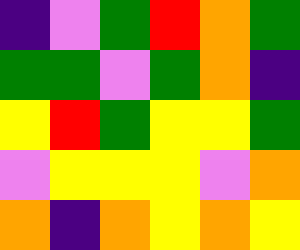[["indigo", "violet", "green", "red", "orange", "green"], ["green", "green", "violet", "green", "orange", "indigo"], ["yellow", "red", "green", "yellow", "yellow", "green"], ["violet", "yellow", "yellow", "yellow", "violet", "orange"], ["orange", "indigo", "orange", "yellow", "orange", "yellow"]]